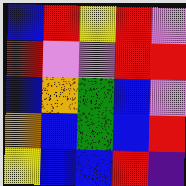[["blue", "red", "yellow", "red", "violet"], ["red", "violet", "violet", "red", "red"], ["blue", "orange", "green", "blue", "violet"], ["orange", "blue", "green", "blue", "red"], ["yellow", "blue", "blue", "red", "indigo"]]